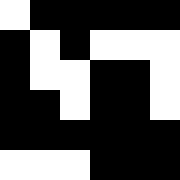[["white", "black", "black", "black", "black", "black"], ["black", "white", "black", "white", "white", "white"], ["black", "white", "white", "black", "black", "white"], ["black", "black", "white", "black", "black", "white"], ["black", "black", "black", "black", "black", "black"], ["white", "white", "white", "black", "black", "black"]]